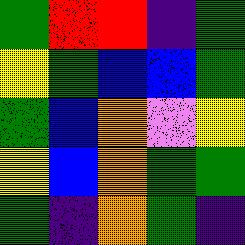[["green", "red", "red", "indigo", "green"], ["yellow", "green", "blue", "blue", "green"], ["green", "blue", "orange", "violet", "yellow"], ["yellow", "blue", "orange", "green", "green"], ["green", "indigo", "orange", "green", "indigo"]]